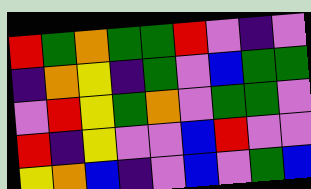[["red", "green", "orange", "green", "green", "red", "violet", "indigo", "violet"], ["indigo", "orange", "yellow", "indigo", "green", "violet", "blue", "green", "green"], ["violet", "red", "yellow", "green", "orange", "violet", "green", "green", "violet"], ["red", "indigo", "yellow", "violet", "violet", "blue", "red", "violet", "violet"], ["yellow", "orange", "blue", "indigo", "violet", "blue", "violet", "green", "blue"]]